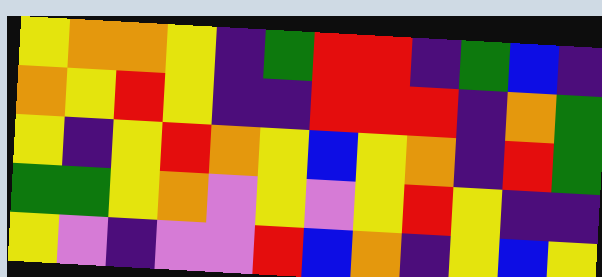[["yellow", "orange", "orange", "yellow", "indigo", "green", "red", "red", "indigo", "green", "blue", "indigo"], ["orange", "yellow", "red", "yellow", "indigo", "indigo", "red", "red", "red", "indigo", "orange", "green"], ["yellow", "indigo", "yellow", "red", "orange", "yellow", "blue", "yellow", "orange", "indigo", "red", "green"], ["green", "green", "yellow", "orange", "violet", "yellow", "violet", "yellow", "red", "yellow", "indigo", "indigo"], ["yellow", "violet", "indigo", "violet", "violet", "red", "blue", "orange", "indigo", "yellow", "blue", "yellow"]]